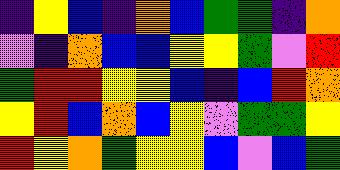[["indigo", "yellow", "blue", "indigo", "orange", "blue", "green", "green", "indigo", "orange"], ["violet", "indigo", "orange", "blue", "blue", "yellow", "yellow", "green", "violet", "red"], ["green", "red", "red", "yellow", "yellow", "blue", "indigo", "blue", "red", "orange"], ["yellow", "red", "blue", "orange", "blue", "yellow", "violet", "green", "green", "yellow"], ["red", "yellow", "orange", "green", "yellow", "yellow", "blue", "violet", "blue", "green"]]